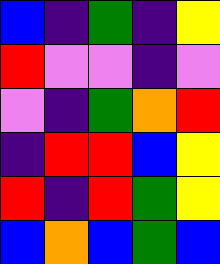[["blue", "indigo", "green", "indigo", "yellow"], ["red", "violet", "violet", "indigo", "violet"], ["violet", "indigo", "green", "orange", "red"], ["indigo", "red", "red", "blue", "yellow"], ["red", "indigo", "red", "green", "yellow"], ["blue", "orange", "blue", "green", "blue"]]